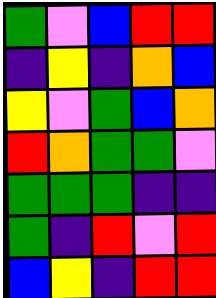[["green", "violet", "blue", "red", "red"], ["indigo", "yellow", "indigo", "orange", "blue"], ["yellow", "violet", "green", "blue", "orange"], ["red", "orange", "green", "green", "violet"], ["green", "green", "green", "indigo", "indigo"], ["green", "indigo", "red", "violet", "red"], ["blue", "yellow", "indigo", "red", "red"]]